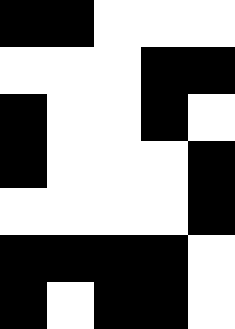[["black", "black", "white", "white", "white"], ["white", "white", "white", "black", "black"], ["black", "white", "white", "black", "white"], ["black", "white", "white", "white", "black"], ["white", "white", "white", "white", "black"], ["black", "black", "black", "black", "white"], ["black", "white", "black", "black", "white"]]